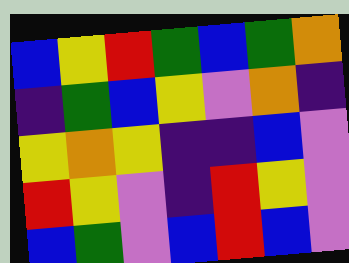[["blue", "yellow", "red", "green", "blue", "green", "orange"], ["indigo", "green", "blue", "yellow", "violet", "orange", "indigo"], ["yellow", "orange", "yellow", "indigo", "indigo", "blue", "violet"], ["red", "yellow", "violet", "indigo", "red", "yellow", "violet"], ["blue", "green", "violet", "blue", "red", "blue", "violet"]]